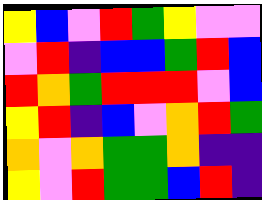[["yellow", "blue", "violet", "red", "green", "yellow", "violet", "violet"], ["violet", "red", "indigo", "blue", "blue", "green", "red", "blue"], ["red", "orange", "green", "red", "red", "red", "violet", "blue"], ["yellow", "red", "indigo", "blue", "violet", "orange", "red", "green"], ["orange", "violet", "orange", "green", "green", "orange", "indigo", "indigo"], ["yellow", "violet", "red", "green", "green", "blue", "red", "indigo"]]